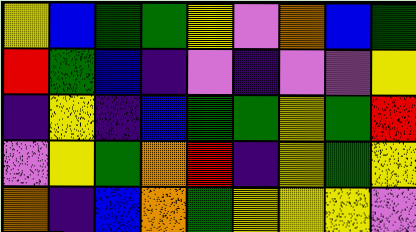[["yellow", "blue", "green", "green", "yellow", "violet", "orange", "blue", "green"], ["red", "green", "blue", "indigo", "violet", "indigo", "violet", "violet", "yellow"], ["indigo", "yellow", "indigo", "blue", "green", "green", "yellow", "green", "red"], ["violet", "yellow", "green", "orange", "red", "indigo", "yellow", "green", "yellow"], ["orange", "indigo", "blue", "orange", "green", "yellow", "yellow", "yellow", "violet"]]